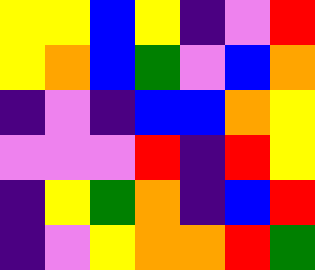[["yellow", "yellow", "blue", "yellow", "indigo", "violet", "red"], ["yellow", "orange", "blue", "green", "violet", "blue", "orange"], ["indigo", "violet", "indigo", "blue", "blue", "orange", "yellow"], ["violet", "violet", "violet", "red", "indigo", "red", "yellow"], ["indigo", "yellow", "green", "orange", "indigo", "blue", "red"], ["indigo", "violet", "yellow", "orange", "orange", "red", "green"]]